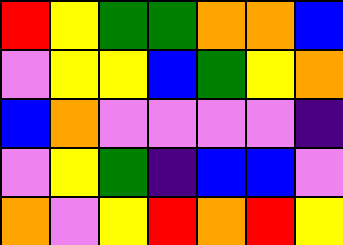[["red", "yellow", "green", "green", "orange", "orange", "blue"], ["violet", "yellow", "yellow", "blue", "green", "yellow", "orange"], ["blue", "orange", "violet", "violet", "violet", "violet", "indigo"], ["violet", "yellow", "green", "indigo", "blue", "blue", "violet"], ["orange", "violet", "yellow", "red", "orange", "red", "yellow"]]